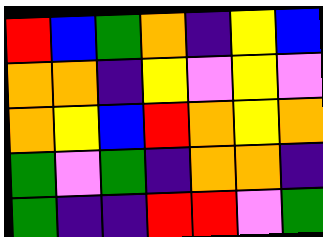[["red", "blue", "green", "orange", "indigo", "yellow", "blue"], ["orange", "orange", "indigo", "yellow", "violet", "yellow", "violet"], ["orange", "yellow", "blue", "red", "orange", "yellow", "orange"], ["green", "violet", "green", "indigo", "orange", "orange", "indigo"], ["green", "indigo", "indigo", "red", "red", "violet", "green"]]